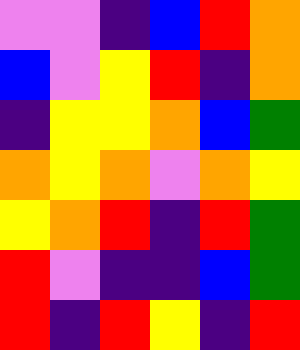[["violet", "violet", "indigo", "blue", "red", "orange"], ["blue", "violet", "yellow", "red", "indigo", "orange"], ["indigo", "yellow", "yellow", "orange", "blue", "green"], ["orange", "yellow", "orange", "violet", "orange", "yellow"], ["yellow", "orange", "red", "indigo", "red", "green"], ["red", "violet", "indigo", "indigo", "blue", "green"], ["red", "indigo", "red", "yellow", "indigo", "red"]]